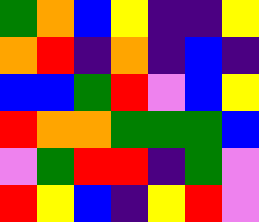[["green", "orange", "blue", "yellow", "indigo", "indigo", "yellow"], ["orange", "red", "indigo", "orange", "indigo", "blue", "indigo"], ["blue", "blue", "green", "red", "violet", "blue", "yellow"], ["red", "orange", "orange", "green", "green", "green", "blue"], ["violet", "green", "red", "red", "indigo", "green", "violet"], ["red", "yellow", "blue", "indigo", "yellow", "red", "violet"]]